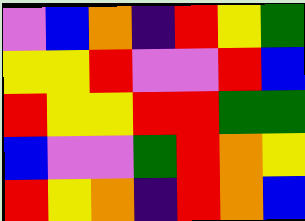[["violet", "blue", "orange", "indigo", "red", "yellow", "green"], ["yellow", "yellow", "red", "violet", "violet", "red", "blue"], ["red", "yellow", "yellow", "red", "red", "green", "green"], ["blue", "violet", "violet", "green", "red", "orange", "yellow"], ["red", "yellow", "orange", "indigo", "red", "orange", "blue"]]